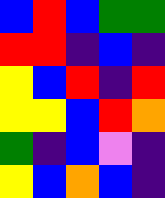[["blue", "red", "blue", "green", "green"], ["red", "red", "indigo", "blue", "indigo"], ["yellow", "blue", "red", "indigo", "red"], ["yellow", "yellow", "blue", "red", "orange"], ["green", "indigo", "blue", "violet", "indigo"], ["yellow", "blue", "orange", "blue", "indigo"]]